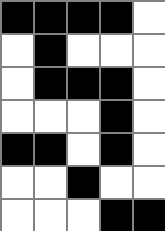[["black", "black", "black", "black", "white"], ["white", "black", "white", "white", "white"], ["white", "black", "black", "black", "white"], ["white", "white", "white", "black", "white"], ["black", "black", "white", "black", "white"], ["white", "white", "black", "white", "white"], ["white", "white", "white", "black", "black"]]